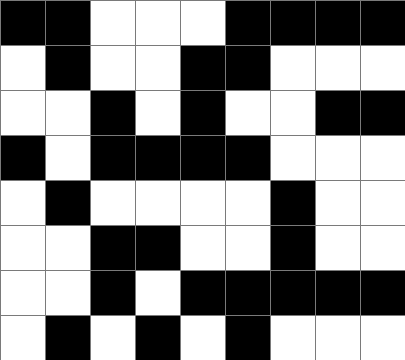[["black", "black", "white", "white", "white", "black", "black", "black", "black"], ["white", "black", "white", "white", "black", "black", "white", "white", "white"], ["white", "white", "black", "white", "black", "white", "white", "black", "black"], ["black", "white", "black", "black", "black", "black", "white", "white", "white"], ["white", "black", "white", "white", "white", "white", "black", "white", "white"], ["white", "white", "black", "black", "white", "white", "black", "white", "white"], ["white", "white", "black", "white", "black", "black", "black", "black", "black"], ["white", "black", "white", "black", "white", "black", "white", "white", "white"]]